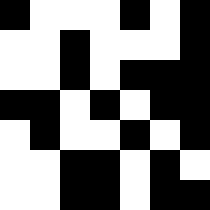[["black", "white", "white", "white", "black", "white", "black"], ["white", "white", "black", "white", "white", "white", "black"], ["white", "white", "black", "white", "black", "black", "black"], ["black", "black", "white", "black", "white", "black", "black"], ["white", "black", "white", "white", "black", "white", "black"], ["white", "white", "black", "black", "white", "black", "white"], ["white", "white", "black", "black", "white", "black", "black"]]